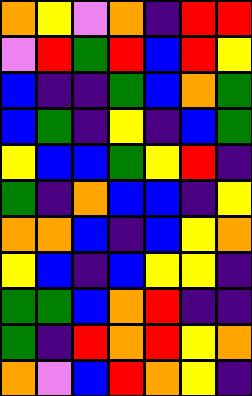[["orange", "yellow", "violet", "orange", "indigo", "red", "red"], ["violet", "red", "green", "red", "blue", "red", "yellow"], ["blue", "indigo", "indigo", "green", "blue", "orange", "green"], ["blue", "green", "indigo", "yellow", "indigo", "blue", "green"], ["yellow", "blue", "blue", "green", "yellow", "red", "indigo"], ["green", "indigo", "orange", "blue", "blue", "indigo", "yellow"], ["orange", "orange", "blue", "indigo", "blue", "yellow", "orange"], ["yellow", "blue", "indigo", "blue", "yellow", "yellow", "indigo"], ["green", "green", "blue", "orange", "red", "indigo", "indigo"], ["green", "indigo", "red", "orange", "red", "yellow", "orange"], ["orange", "violet", "blue", "red", "orange", "yellow", "indigo"]]